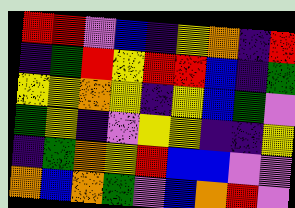[["red", "red", "violet", "blue", "indigo", "yellow", "orange", "indigo", "red"], ["indigo", "green", "red", "yellow", "red", "red", "blue", "indigo", "green"], ["yellow", "yellow", "orange", "yellow", "indigo", "yellow", "blue", "green", "violet"], ["green", "yellow", "indigo", "violet", "yellow", "yellow", "indigo", "indigo", "yellow"], ["indigo", "green", "orange", "yellow", "red", "blue", "blue", "violet", "violet"], ["orange", "blue", "orange", "green", "violet", "blue", "orange", "red", "violet"]]